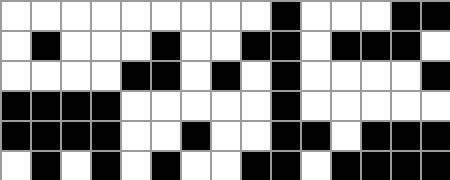[["white", "white", "white", "white", "white", "white", "white", "white", "white", "black", "white", "white", "white", "black", "black"], ["white", "black", "white", "white", "white", "black", "white", "white", "black", "black", "white", "black", "black", "black", "white"], ["white", "white", "white", "white", "black", "black", "white", "black", "white", "black", "white", "white", "white", "white", "black"], ["black", "black", "black", "black", "white", "white", "white", "white", "white", "black", "white", "white", "white", "white", "white"], ["black", "black", "black", "black", "white", "white", "black", "white", "white", "black", "black", "white", "black", "black", "black"], ["white", "black", "white", "black", "white", "black", "white", "white", "black", "black", "white", "black", "black", "black", "black"]]